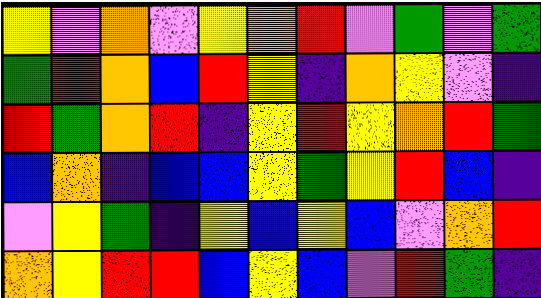[["yellow", "violet", "orange", "violet", "yellow", "orange", "red", "violet", "green", "violet", "green"], ["green", "red", "orange", "blue", "red", "yellow", "indigo", "orange", "yellow", "violet", "indigo"], ["red", "green", "orange", "red", "indigo", "yellow", "red", "yellow", "orange", "red", "green"], ["blue", "orange", "indigo", "blue", "blue", "yellow", "green", "yellow", "red", "blue", "indigo"], ["violet", "yellow", "green", "indigo", "yellow", "blue", "yellow", "blue", "violet", "orange", "red"], ["orange", "yellow", "red", "red", "blue", "yellow", "blue", "violet", "red", "green", "indigo"]]